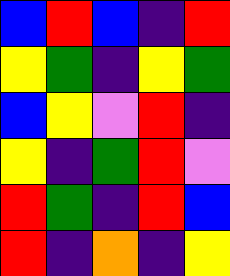[["blue", "red", "blue", "indigo", "red"], ["yellow", "green", "indigo", "yellow", "green"], ["blue", "yellow", "violet", "red", "indigo"], ["yellow", "indigo", "green", "red", "violet"], ["red", "green", "indigo", "red", "blue"], ["red", "indigo", "orange", "indigo", "yellow"]]